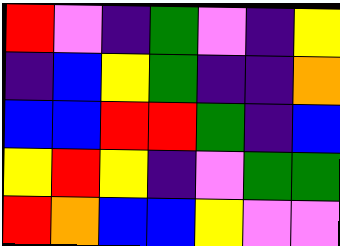[["red", "violet", "indigo", "green", "violet", "indigo", "yellow"], ["indigo", "blue", "yellow", "green", "indigo", "indigo", "orange"], ["blue", "blue", "red", "red", "green", "indigo", "blue"], ["yellow", "red", "yellow", "indigo", "violet", "green", "green"], ["red", "orange", "blue", "blue", "yellow", "violet", "violet"]]